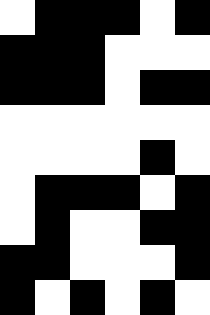[["white", "black", "black", "black", "white", "black"], ["black", "black", "black", "white", "white", "white"], ["black", "black", "black", "white", "black", "black"], ["white", "white", "white", "white", "white", "white"], ["white", "white", "white", "white", "black", "white"], ["white", "black", "black", "black", "white", "black"], ["white", "black", "white", "white", "black", "black"], ["black", "black", "white", "white", "white", "black"], ["black", "white", "black", "white", "black", "white"]]